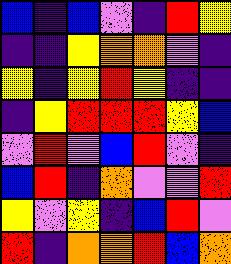[["blue", "indigo", "blue", "violet", "indigo", "red", "yellow"], ["indigo", "indigo", "yellow", "orange", "orange", "violet", "indigo"], ["yellow", "indigo", "yellow", "red", "yellow", "indigo", "indigo"], ["indigo", "yellow", "red", "red", "red", "yellow", "blue"], ["violet", "red", "violet", "blue", "red", "violet", "indigo"], ["blue", "red", "indigo", "orange", "violet", "violet", "red"], ["yellow", "violet", "yellow", "indigo", "blue", "red", "violet"], ["red", "indigo", "orange", "orange", "red", "blue", "orange"]]